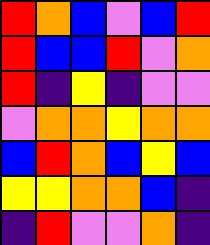[["red", "orange", "blue", "violet", "blue", "red"], ["red", "blue", "blue", "red", "violet", "orange"], ["red", "indigo", "yellow", "indigo", "violet", "violet"], ["violet", "orange", "orange", "yellow", "orange", "orange"], ["blue", "red", "orange", "blue", "yellow", "blue"], ["yellow", "yellow", "orange", "orange", "blue", "indigo"], ["indigo", "red", "violet", "violet", "orange", "indigo"]]